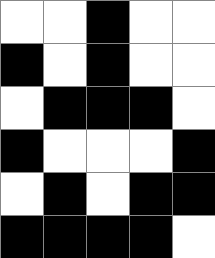[["white", "white", "black", "white", "white"], ["black", "white", "black", "white", "white"], ["white", "black", "black", "black", "white"], ["black", "white", "white", "white", "black"], ["white", "black", "white", "black", "black"], ["black", "black", "black", "black", "white"]]